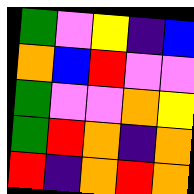[["green", "violet", "yellow", "indigo", "blue"], ["orange", "blue", "red", "violet", "violet"], ["green", "violet", "violet", "orange", "yellow"], ["green", "red", "orange", "indigo", "orange"], ["red", "indigo", "orange", "red", "orange"]]